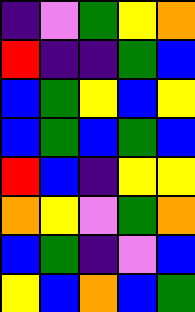[["indigo", "violet", "green", "yellow", "orange"], ["red", "indigo", "indigo", "green", "blue"], ["blue", "green", "yellow", "blue", "yellow"], ["blue", "green", "blue", "green", "blue"], ["red", "blue", "indigo", "yellow", "yellow"], ["orange", "yellow", "violet", "green", "orange"], ["blue", "green", "indigo", "violet", "blue"], ["yellow", "blue", "orange", "blue", "green"]]